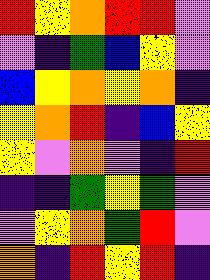[["red", "yellow", "orange", "red", "red", "violet"], ["violet", "indigo", "green", "blue", "yellow", "violet"], ["blue", "yellow", "orange", "yellow", "orange", "indigo"], ["yellow", "orange", "red", "indigo", "blue", "yellow"], ["yellow", "violet", "orange", "violet", "indigo", "red"], ["indigo", "indigo", "green", "yellow", "green", "violet"], ["violet", "yellow", "orange", "green", "red", "violet"], ["orange", "indigo", "red", "yellow", "red", "indigo"]]